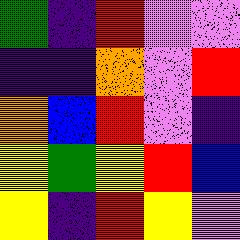[["green", "indigo", "red", "violet", "violet"], ["indigo", "indigo", "orange", "violet", "red"], ["orange", "blue", "red", "violet", "indigo"], ["yellow", "green", "yellow", "red", "blue"], ["yellow", "indigo", "red", "yellow", "violet"]]